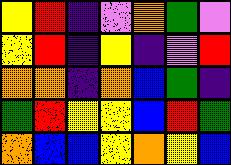[["yellow", "red", "indigo", "violet", "orange", "green", "violet"], ["yellow", "red", "indigo", "yellow", "indigo", "violet", "red"], ["orange", "orange", "indigo", "orange", "blue", "green", "indigo"], ["green", "red", "yellow", "yellow", "blue", "red", "green"], ["orange", "blue", "blue", "yellow", "orange", "yellow", "blue"]]